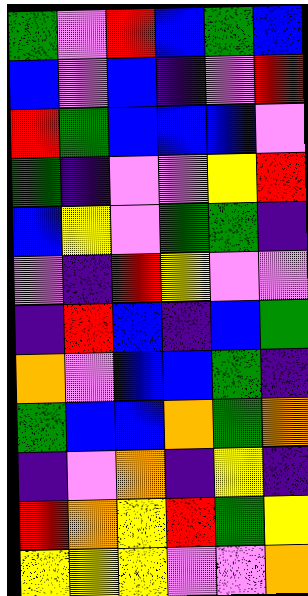[["green", "violet", "red", "blue", "green", "blue"], ["blue", "violet", "blue", "indigo", "violet", "red"], ["red", "green", "blue", "blue", "blue", "violet"], ["green", "indigo", "violet", "violet", "yellow", "red"], ["blue", "yellow", "violet", "green", "green", "indigo"], ["violet", "indigo", "red", "yellow", "violet", "violet"], ["indigo", "red", "blue", "indigo", "blue", "green"], ["orange", "violet", "blue", "blue", "green", "indigo"], ["green", "blue", "blue", "orange", "green", "orange"], ["indigo", "violet", "orange", "indigo", "yellow", "indigo"], ["red", "orange", "yellow", "red", "green", "yellow"], ["yellow", "yellow", "yellow", "violet", "violet", "orange"]]